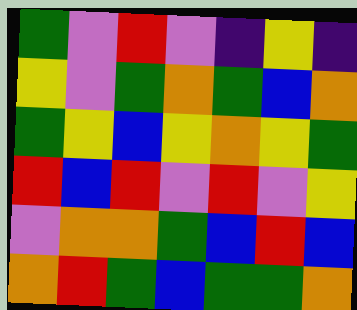[["green", "violet", "red", "violet", "indigo", "yellow", "indigo"], ["yellow", "violet", "green", "orange", "green", "blue", "orange"], ["green", "yellow", "blue", "yellow", "orange", "yellow", "green"], ["red", "blue", "red", "violet", "red", "violet", "yellow"], ["violet", "orange", "orange", "green", "blue", "red", "blue"], ["orange", "red", "green", "blue", "green", "green", "orange"]]